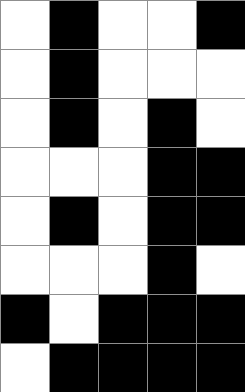[["white", "black", "white", "white", "black"], ["white", "black", "white", "white", "white"], ["white", "black", "white", "black", "white"], ["white", "white", "white", "black", "black"], ["white", "black", "white", "black", "black"], ["white", "white", "white", "black", "white"], ["black", "white", "black", "black", "black"], ["white", "black", "black", "black", "black"]]